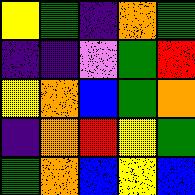[["yellow", "green", "indigo", "orange", "green"], ["indigo", "indigo", "violet", "green", "red"], ["yellow", "orange", "blue", "green", "orange"], ["indigo", "orange", "red", "yellow", "green"], ["green", "orange", "blue", "yellow", "blue"]]